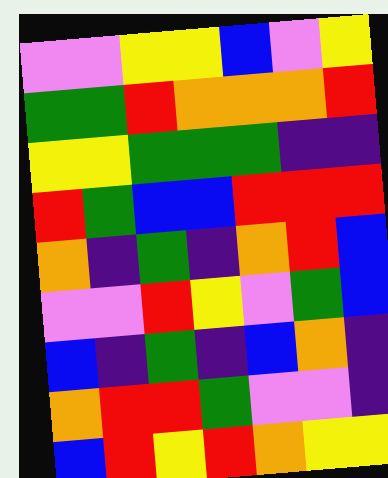[["violet", "violet", "yellow", "yellow", "blue", "violet", "yellow"], ["green", "green", "red", "orange", "orange", "orange", "red"], ["yellow", "yellow", "green", "green", "green", "indigo", "indigo"], ["red", "green", "blue", "blue", "red", "red", "red"], ["orange", "indigo", "green", "indigo", "orange", "red", "blue"], ["violet", "violet", "red", "yellow", "violet", "green", "blue"], ["blue", "indigo", "green", "indigo", "blue", "orange", "indigo"], ["orange", "red", "red", "green", "violet", "violet", "indigo"], ["blue", "red", "yellow", "red", "orange", "yellow", "yellow"]]